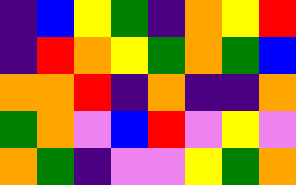[["indigo", "blue", "yellow", "green", "indigo", "orange", "yellow", "red"], ["indigo", "red", "orange", "yellow", "green", "orange", "green", "blue"], ["orange", "orange", "red", "indigo", "orange", "indigo", "indigo", "orange"], ["green", "orange", "violet", "blue", "red", "violet", "yellow", "violet"], ["orange", "green", "indigo", "violet", "violet", "yellow", "green", "orange"]]